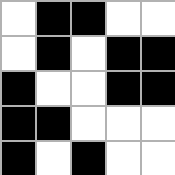[["white", "black", "black", "white", "white"], ["white", "black", "white", "black", "black"], ["black", "white", "white", "black", "black"], ["black", "black", "white", "white", "white"], ["black", "white", "black", "white", "white"]]